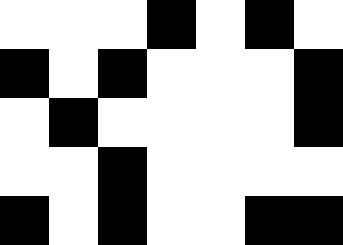[["white", "white", "white", "black", "white", "black", "white"], ["black", "white", "black", "white", "white", "white", "black"], ["white", "black", "white", "white", "white", "white", "black"], ["white", "white", "black", "white", "white", "white", "white"], ["black", "white", "black", "white", "white", "black", "black"]]